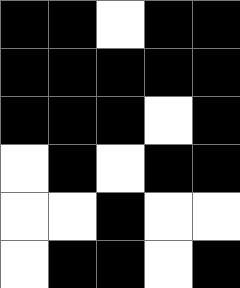[["black", "black", "white", "black", "black"], ["black", "black", "black", "black", "black"], ["black", "black", "black", "white", "black"], ["white", "black", "white", "black", "black"], ["white", "white", "black", "white", "white"], ["white", "black", "black", "white", "black"]]